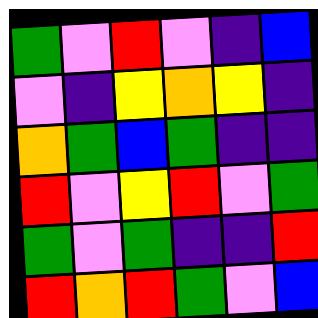[["green", "violet", "red", "violet", "indigo", "blue"], ["violet", "indigo", "yellow", "orange", "yellow", "indigo"], ["orange", "green", "blue", "green", "indigo", "indigo"], ["red", "violet", "yellow", "red", "violet", "green"], ["green", "violet", "green", "indigo", "indigo", "red"], ["red", "orange", "red", "green", "violet", "blue"]]